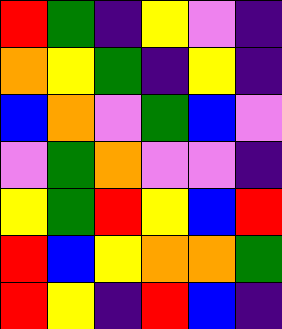[["red", "green", "indigo", "yellow", "violet", "indigo"], ["orange", "yellow", "green", "indigo", "yellow", "indigo"], ["blue", "orange", "violet", "green", "blue", "violet"], ["violet", "green", "orange", "violet", "violet", "indigo"], ["yellow", "green", "red", "yellow", "blue", "red"], ["red", "blue", "yellow", "orange", "orange", "green"], ["red", "yellow", "indigo", "red", "blue", "indigo"]]